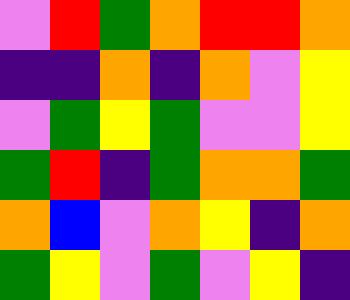[["violet", "red", "green", "orange", "red", "red", "orange"], ["indigo", "indigo", "orange", "indigo", "orange", "violet", "yellow"], ["violet", "green", "yellow", "green", "violet", "violet", "yellow"], ["green", "red", "indigo", "green", "orange", "orange", "green"], ["orange", "blue", "violet", "orange", "yellow", "indigo", "orange"], ["green", "yellow", "violet", "green", "violet", "yellow", "indigo"]]